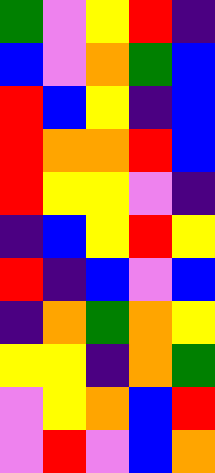[["green", "violet", "yellow", "red", "indigo"], ["blue", "violet", "orange", "green", "blue"], ["red", "blue", "yellow", "indigo", "blue"], ["red", "orange", "orange", "red", "blue"], ["red", "yellow", "yellow", "violet", "indigo"], ["indigo", "blue", "yellow", "red", "yellow"], ["red", "indigo", "blue", "violet", "blue"], ["indigo", "orange", "green", "orange", "yellow"], ["yellow", "yellow", "indigo", "orange", "green"], ["violet", "yellow", "orange", "blue", "red"], ["violet", "red", "violet", "blue", "orange"]]